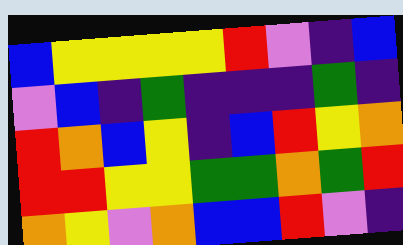[["blue", "yellow", "yellow", "yellow", "yellow", "red", "violet", "indigo", "blue"], ["violet", "blue", "indigo", "green", "indigo", "indigo", "indigo", "green", "indigo"], ["red", "orange", "blue", "yellow", "indigo", "blue", "red", "yellow", "orange"], ["red", "red", "yellow", "yellow", "green", "green", "orange", "green", "red"], ["orange", "yellow", "violet", "orange", "blue", "blue", "red", "violet", "indigo"]]